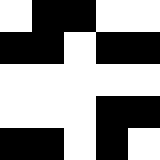[["white", "black", "black", "white", "white"], ["black", "black", "white", "black", "black"], ["white", "white", "white", "white", "white"], ["white", "white", "white", "black", "black"], ["black", "black", "white", "black", "white"]]